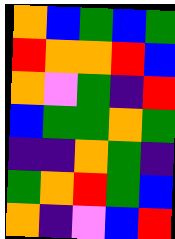[["orange", "blue", "green", "blue", "green"], ["red", "orange", "orange", "red", "blue"], ["orange", "violet", "green", "indigo", "red"], ["blue", "green", "green", "orange", "green"], ["indigo", "indigo", "orange", "green", "indigo"], ["green", "orange", "red", "green", "blue"], ["orange", "indigo", "violet", "blue", "red"]]